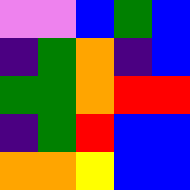[["violet", "violet", "blue", "green", "blue"], ["indigo", "green", "orange", "indigo", "blue"], ["green", "green", "orange", "red", "red"], ["indigo", "green", "red", "blue", "blue"], ["orange", "orange", "yellow", "blue", "blue"]]